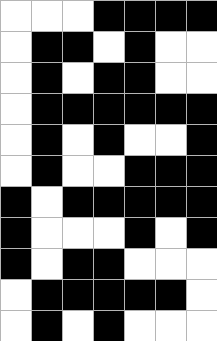[["white", "white", "white", "black", "black", "black", "black"], ["white", "black", "black", "white", "black", "white", "white"], ["white", "black", "white", "black", "black", "white", "white"], ["white", "black", "black", "black", "black", "black", "black"], ["white", "black", "white", "black", "white", "white", "black"], ["white", "black", "white", "white", "black", "black", "black"], ["black", "white", "black", "black", "black", "black", "black"], ["black", "white", "white", "white", "black", "white", "black"], ["black", "white", "black", "black", "white", "white", "white"], ["white", "black", "black", "black", "black", "black", "white"], ["white", "black", "white", "black", "white", "white", "white"]]